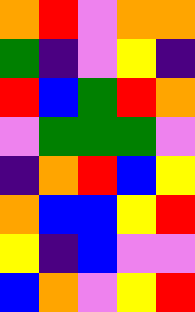[["orange", "red", "violet", "orange", "orange"], ["green", "indigo", "violet", "yellow", "indigo"], ["red", "blue", "green", "red", "orange"], ["violet", "green", "green", "green", "violet"], ["indigo", "orange", "red", "blue", "yellow"], ["orange", "blue", "blue", "yellow", "red"], ["yellow", "indigo", "blue", "violet", "violet"], ["blue", "orange", "violet", "yellow", "red"]]